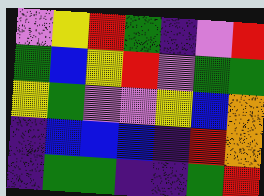[["violet", "yellow", "red", "green", "indigo", "violet", "red"], ["green", "blue", "yellow", "red", "violet", "green", "green"], ["yellow", "green", "violet", "violet", "yellow", "blue", "orange"], ["indigo", "blue", "blue", "blue", "indigo", "red", "orange"], ["indigo", "green", "green", "indigo", "indigo", "green", "red"]]